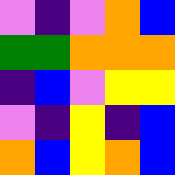[["violet", "indigo", "violet", "orange", "blue"], ["green", "green", "orange", "orange", "orange"], ["indigo", "blue", "violet", "yellow", "yellow"], ["violet", "indigo", "yellow", "indigo", "blue"], ["orange", "blue", "yellow", "orange", "blue"]]